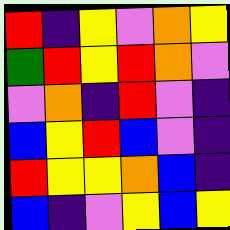[["red", "indigo", "yellow", "violet", "orange", "yellow"], ["green", "red", "yellow", "red", "orange", "violet"], ["violet", "orange", "indigo", "red", "violet", "indigo"], ["blue", "yellow", "red", "blue", "violet", "indigo"], ["red", "yellow", "yellow", "orange", "blue", "indigo"], ["blue", "indigo", "violet", "yellow", "blue", "yellow"]]